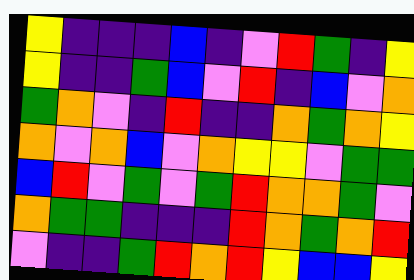[["yellow", "indigo", "indigo", "indigo", "blue", "indigo", "violet", "red", "green", "indigo", "yellow"], ["yellow", "indigo", "indigo", "green", "blue", "violet", "red", "indigo", "blue", "violet", "orange"], ["green", "orange", "violet", "indigo", "red", "indigo", "indigo", "orange", "green", "orange", "yellow"], ["orange", "violet", "orange", "blue", "violet", "orange", "yellow", "yellow", "violet", "green", "green"], ["blue", "red", "violet", "green", "violet", "green", "red", "orange", "orange", "green", "violet"], ["orange", "green", "green", "indigo", "indigo", "indigo", "red", "orange", "green", "orange", "red"], ["violet", "indigo", "indigo", "green", "red", "orange", "red", "yellow", "blue", "blue", "yellow"]]